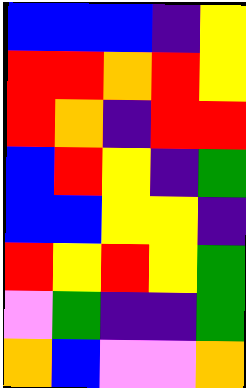[["blue", "blue", "blue", "indigo", "yellow"], ["red", "red", "orange", "red", "yellow"], ["red", "orange", "indigo", "red", "red"], ["blue", "red", "yellow", "indigo", "green"], ["blue", "blue", "yellow", "yellow", "indigo"], ["red", "yellow", "red", "yellow", "green"], ["violet", "green", "indigo", "indigo", "green"], ["orange", "blue", "violet", "violet", "orange"]]